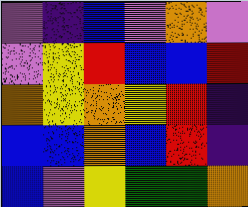[["violet", "indigo", "blue", "violet", "orange", "violet"], ["violet", "yellow", "red", "blue", "blue", "red"], ["orange", "yellow", "orange", "yellow", "red", "indigo"], ["blue", "blue", "orange", "blue", "red", "indigo"], ["blue", "violet", "yellow", "green", "green", "orange"]]